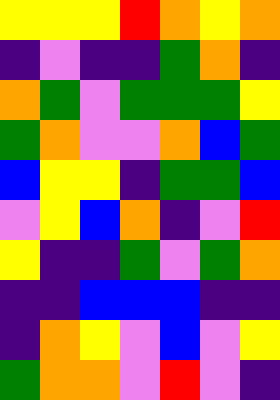[["yellow", "yellow", "yellow", "red", "orange", "yellow", "orange"], ["indigo", "violet", "indigo", "indigo", "green", "orange", "indigo"], ["orange", "green", "violet", "green", "green", "green", "yellow"], ["green", "orange", "violet", "violet", "orange", "blue", "green"], ["blue", "yellow", "yellow", "indigo", "green", "green", "blue"], ["violet", "yellow", "blue", "orange", "indigo", "violet", "red"], ["yellow", "indigo", "indigo", "green", "violet", "green", "orange"], ["indigo", "indigo", "blue", "blue", "blue", "indigo", "indigo"], ["indigo", "orange", "yellow", "violet", "blue", "violet", "yellow"], ["green", "orange", "orange", "violet", "red", "violet", "indigo"]]